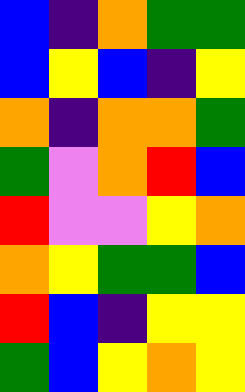[["blue", "indigo", "orange", "green", "green"], ["blue", "yellow", "blue", "indigo", "yellow"], ["orange", "indigo", "orange", "orange", "green"], ["green", "violet", "orange", "red", "blue"], ["red", "violet", "violet", "yellow", "orange"], ["orange", "yellow", "green", "green", "blue"], ["red", "blue", "indigo", "yellow", "yellow"], ["green", "blue", "yellow", "orange", "yellow"]]